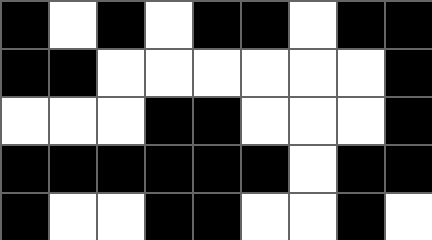[["black", "white", "black", "white", "black", "black", "white", "black", "black"], ["black", "black", "white", "white", "white", "white", "white", "white", "black"], ["white", "white", "white", "black", "black", "white", "white", "white", "black"], ["black", "black", "black", "black", "black", "black", "white", "black", "black"], ["black", "white", "white", "black", "black", "white", "white", "black", "white"]]